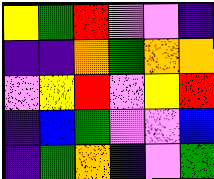[["yellow", "green", "red", "violet", "violet", "indigo"], ["indigo", "indigo", "orange", "green", "orange", "orange"], ["violet", "yellow", "red", "violet", "yellow", "red"], ["indigo", "blue", "green", "violet", "violet", "blue"], ["indigo", "green", "orange", "indigo", "violet", "green"]]